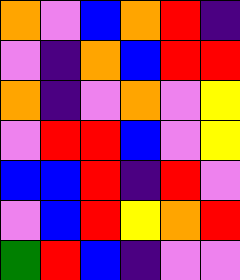[["orange", "violet", "blue", "orange", "red", "indigo"], ["violet", "indigo", "orange", "blue", "red", "red"], ["orange", "indigo", "violet", "orange", "violet", "yellow"], ["violet", "red", "red", "blue", "violet", "yellow"], ["blue", "blue", "red", "indigo", "red", "violet"], ["violet", "blue", "red", "yellow", "orange", "red"], ["green", "red", "blue", "indigo", "violet", "violet"]]